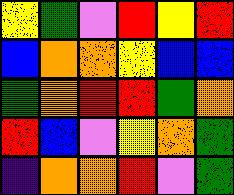[["yellow", "green", "violet", "red", "yellow", "red"], ["blue", "orange", "orange", "yellow", "blue", "blue"], ["green", "orange", "red", "red", "green", "orange"], ["red", "blue", "violet", "yellow", "orange", "green"], ["indigo", "orange", "orange", "red", "violet", "green"]]